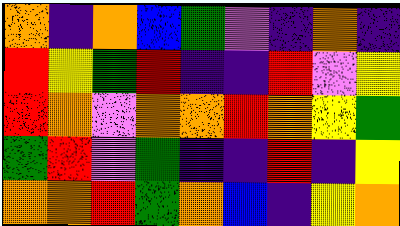[["orange", "indigo", "orange", "blue", "green", "violet", "indigo", "orange", "indigo"], ["red", "yellow", "green", "red", "indigo", "indigo", "red", "violet", "yellow"], ["red", "orange", "violet", "orange", "orange", "red", "orange", "yellow", "green"], ["green", "red", "violet", "green", "indigo", "indigo", "red", "indigo", "yellow"], ["orange", "orange", "red", "green", "orange", "blue", "indigo", "yellow", "orange"]]